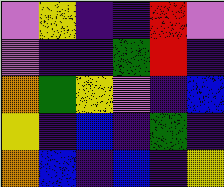[["violet", "yellow", "indigo", "indigo", "red", "violet"], ["violet", "indigo", "indigo", "green", "red", "indigo"], ["orange", "green", "yellow", "violet", "indigo", "blue"], ["yellow", "indigo", "blue", "indigo", "green", "indigo"], ["orange", "blue", "indigo", "blue", "indigo", "yellow"]]